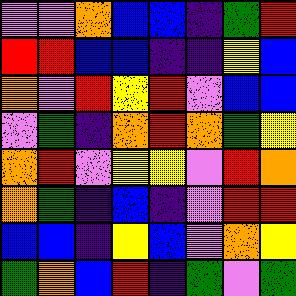[["violet", "violet", "orange", "blue", "blue", "indigo", "green", "red"], ["red", "red", "blue", "blue", "indigo", "indigo", "yellow", "blue"], ["orange", "violet", "red", "yellow", "red", "violet", "blue", "blue"], ["violet", "green", "indigo", "orange", "red", "orange", "green", "yellow"], ["orange", "red", "violet", "yellow", "yellow", "violet", "red", "orange"], ["orange", "green", "indigo", "blue", "indigo", "violet", "red", "red"], ["blue", "blue", "indigo", "yellow", "blue", "violet", "orange", "yellow"], ["green", "orange", "blue", "red", "indigo", "green", "violet", "green"]]